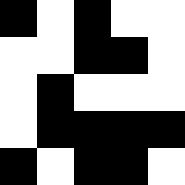[["black", "white", "black", "white", "white"], ["white", "white", "black", "black", "white"], ["white", "black", "white", "white", "white"], ["white", "black", "black", "black", "black"], ["black", "white", "black", "black", "white"]]